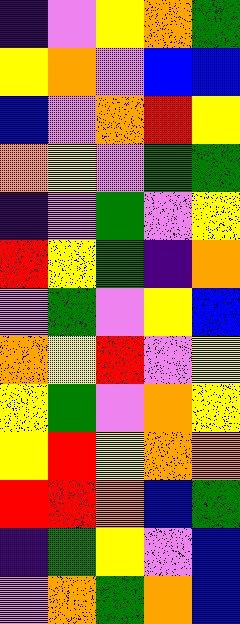[["indigo", "violet", "yellow", "orange", "green"], ["yellow", "orange", "violet", "blue", "blue"], ["blue", "violet", "orange", "red", "yellow"], ["orange", "yellow", "violet", "green", "green"], ["indigo", "violet", "green", "violet", "yellow"], ["red", "yellow", "green", "indigo", "orange"], ["violet", "green", "violet", "yellow", "blue"], ["orange", "yellow", "red", "violet", "yellow"], ["yellow", "green", "violet", "orange", "yellow"], ["yellow", "red", "yellow", "orange", "orange"], ["red", "red", "orange", "blue", "green"], ["indigo", "green", "yellow", "violet", "blue"], ["violet", "orange", "green", "orange", "blue"]]